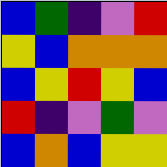[["blue", "green", "indigo", "violet", "red"], ["yellow", "blue", "orange", "orange", "orange"], ["blue", "yellow", "red", "yellow", "blue"], ["red", "indigo", "violet", "green", "violet"], ["blue", "orange", "blue", "yellow", "yellow"]]